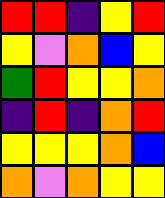[["red", "red", "indigo", "yellow", "red"], ["yellow", "violet", "orange", "blue", "yellow"], ["green", "red", "yellow", "yellow", "orange"], ["indigo", "red", "indigo", "orange", "red"], ["yellow", "yellow", "yellow", "orange", "blue"], ["orange", "violet", "orange", "yellow", "yellow"]]